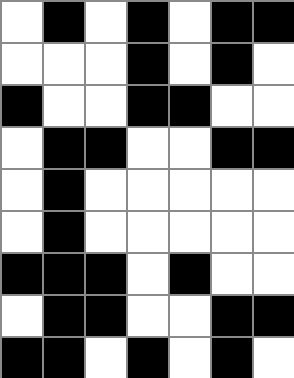[["white", "black", "white", "black", "white", "black", "black"], ["white", "white", "white", "black", "white", "black", "white"], ["black", "white", "white", "black", "black", "white", "white"], ["white", "black", "black", "white", "white", "black", "black"], ["white", "black", "white", "white", "white", "white", "white"], ["white", "black", "white", "white", "white", "white", "white"], ["black", "black", "black", "white", "black", "white", "white"], ["white", "black", "black", "white", "white", "black", "black"], ["black", "black", "white", "black", "white", "black", "white"]]